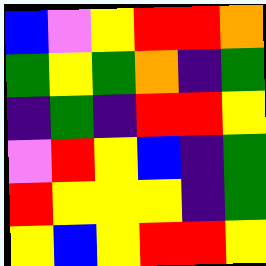[["blue", "violet", "yellow", "red", "red", "orange"], ["green", "yellow", "green", "orange", "indigo", "green"], ["indigo", "green", "indigo", "red", "red", "yellow"], ["violet", "red", "yellow", "blue", "indigo", "green"], ["red", "yellow", "yellow", "yellow", "indigo", "green"], ["yellow", "blue", "yellow", "red", "red", "yellow"]]